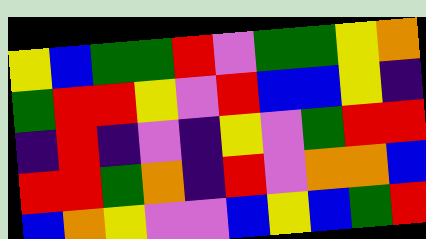[["yellow", "blue", "green", "green", "red", "violet", "green", "green", "yellow", "orange"], ["green", "red", "red", "yellow", "violet", "red", "blue", "blue", "yellow", "indigo"], ["indigo", "red", "indigo", "violet", "indigo", "yellow", "violet", "green", "red", "red"], ["red", "red", "green", "orange", "indigo", "red", "violet", "orange", "orange", "blue"], ["blue", "orange", "yellow", "violet", "violet", "blue", "yellow", "blue", "green", "red"]]